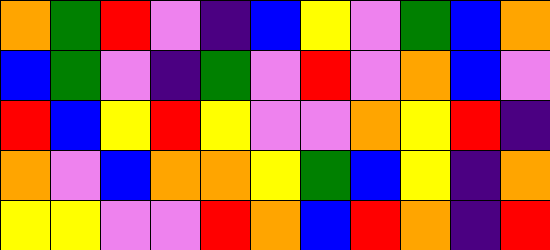[["orange", "green", "red", "violet", "indigo", "blue", "yellow", "violet", "green", "blue", "orange"], ["blue", "green", "violet", "indigo", "green", "violet", "red", "violet", "orange", "blue", "violet"], ["red", "blue", "yellow", "red", "yellow", "violet", "violet", "orange", "yellow", "red", "indigo"], ["orange", "violet", "blue", "orange", "orange", "yellow", "green", "blue", "yellow", "indigo", "orange"], ["yellow", "yellow", "violet", "violet", "red", "orange", "blue", "red", "orange", "indigo", "red"]]